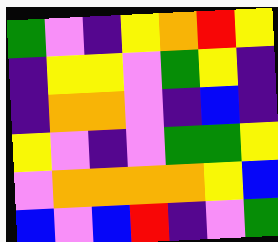[["green", "violet", "indigo", "yellow", "orange", "red", "yellow"], ["indigo", "yellow", "yellow", "violet", "green", "yellow", "indigo"], ["indigo", "orange", "orange", "violet", "indigo", "blue", "indigo"], ["yellow", "violet", "indigo", "violet", "green", "green", "yellow"], ["violet", "orange", "orange", "orange", "orange", "yellow", "blue"], ["blue", "violet", "blue", "red", "indigo", "violet", "green"]]